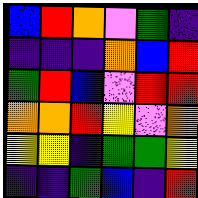[["blue", "red", "orange", "violet", "green", "indigo"], ["indigo", "indigo", "indigo", "orange", "blue", "red"], ["green", "red", "blue", "violet", "red", "red"], ["orange", "orange", "red", "yellow", "violet", "orange"], ["yellow", "yellow", "indigo", "green", "green", "yellow"], ["indigo", "indigo", "green", "blue", "indigo", "red"]]